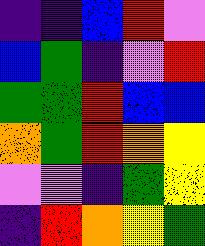[["indigo", "indigo", "blue", "red", "violet"], ["blue", "green", "indigo", "violet", "red"], ["green", "green", "red", "blue", "blue"], ["orange", "green", "red", "orange", "yellow"], ["violet", "violet", "indigo", "green", "yellow"], ["indigo", "red", "orange", "yellow", "green"]]